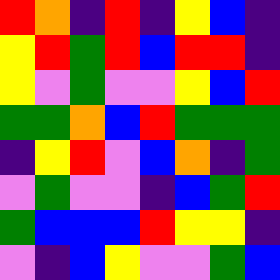[["red", "orange", "indigo", "red", "indigo", "yellow", "blue", "indigo"], ["yellow", "red", "green", "red", "blue", "red", "red", "indigo"], ["yellow", "violet", "green", "violet", "violet", "yellow", "blue", "red"], ["green", "green", "orange", "blue", "red", "green", "green", "green"], ["indigo", "yellow", "red", "violet", "blue", "orange", "indigo", "green"], ["violet", "green", "violet", "violet", "indigo", "blue", "green", "red"], ["green", "blue", "blue", "blue", "red", "yellow", "yellow", "indigo"], ["violet", "indigo", "blue", "yellow", "violet", "violet", "green", "blue"]]